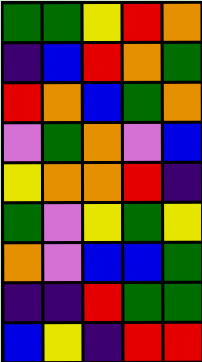[["green", "green", "yellow", "red", "orange"], ["indigo", "blue", "red", "orange", "green"], ["red", "orange", "blue", "green", "orange"], ["violet", "green", "orange", "violet", "blue"], ["yellow", "orange", "orange", "red", "indigo"], ["green", "violet", "yellow", "green", "yellow"], ["orange", "violet", "blue", "blue", "green"], ["indigo", "indigo", "red", "green", "green"], ["blue", "yellow", "indigo", "red", "red"]]